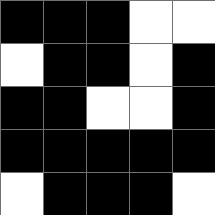[["black", "black", "black", "white", "white"], ["white", "black", "black", "white", "black"], ["black", "black", "white", "white", "black"], ["black", "black", "black", "black", "black"], ["white", "black", "black", "black", "white"]]